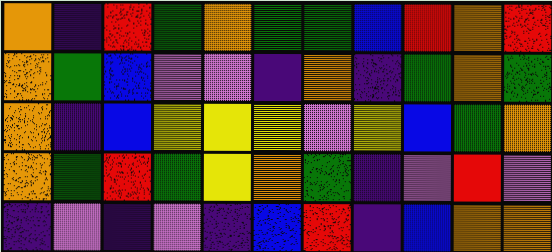[["orange", "indigo", "red", "green", "orange", "green", "green", "blue", "red", "orange", "red"], ["orange", "green", "blue", "violet", "violet", "indigo", "orange", "indigo", "green", "orange", "green"], ["orange", "indigo", "blue", "yellow", "yellow", "yellow", "violet", "yellow", "blue", "green", "orange"], ["orange", "green", "red", "green", "yellow", "orange", "green", "indigo", "violet", "red", "violet"], ["indigo", "violet", "indigo", "violet", "indigo", "blue", "red", "indigo", "blue", "orange", "orange"]]